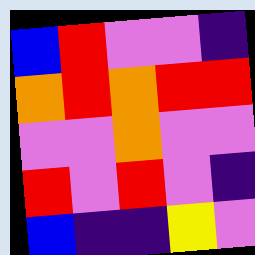[["blue", "red", "violet", "violet", "indigo"], ["orange", "red", "orange", "red", "red"], ["violet", "violet", "orange", "violet", "violet"], ["red", "violet", "red", "violet", "indigo"], ["blue", "indigo", "indigo", "yellow", "violet"]]